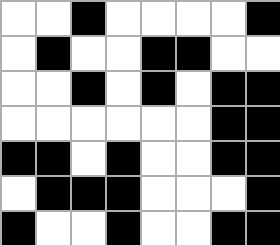[["white", "white", "black", "white", "white", "white", "white", "black"], ["white", "black", "white", "white", "black", "black", "white", "white"], ["white", "white", "black", "white", "black", "white", "black", "black"], ["white", "white", "white", "white", "white", "white", "black", "black"], ["black", "black", "white", "black", "white", "white", "black", "black"], ["white", "black", "black", "black", "white", "white", "white", "black"], ["black", "white", "white", "black", "white", "white", "black", "black"]]